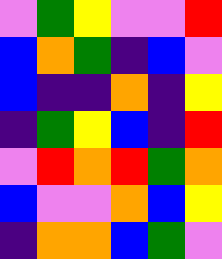[["violet", "green", "yellow", "violet", "violet", "red"], ["blue", "orange", "green", "indigo", "blue", "violet"], ["blue", "indigo", "indigo", "orange", "indigo", "yellow"], ["indigo", "green", "yellow", "blue", "indigo", "red"], ["violet", "red", "orange", "red", "green", "orange"], ["blue", "violet", "violet", "orange", "blue", "yellow"], ["indigo", "orange", "orange", "blue", "green", "violet"]]